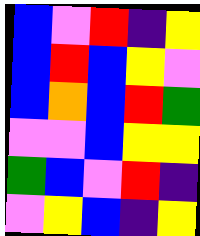[["blue", "violet", "red", "indigo", "yellow"], ["blue", "red", "blue", "yellow", "violet"], ["blue", "orange", "blue", "red", "green"], ["violet", "violet", "blue", "yellow", "yellow"], ["green", "blue", "violet", "red", "indigo"], ["violet", "yellow", "blue", "indigo", "yellow"]]